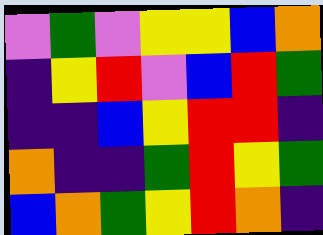[["violet", "green", "violet", "yellow", "yellow", "blue", "orange"], ["indigo", "yellow", "red", "violet", "blue", "red", "green"], ["indigo", "indigo", "blue", "yellow", "red", "red", "indigo"], ["orange", "indigo", "indigo", "green", "red", "yellow", "green"], ["blue", "orange", "green", "yellow", "red", "orange", "indigo"]]